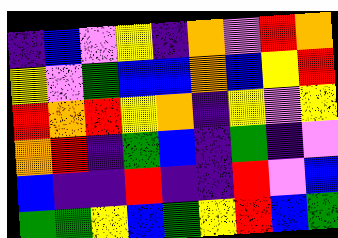[["indigo", "blue", "violet", "yellow", "indigo", "orange", "violet", "red", "orange"], ["yellow", "violet", "green", "blue", "blue", "orange", "blue", "yellow", "red"], ["red", "orange", "red", "yellow", "orange", "indigo", "yellow", "violet", "yellow"], ["orange", "red", "indigo", "green", "blue", "indigo", "green", "indigo", "violet"], ["blue", "indigo", "indigo", "red", "indigo", "indigo", "red", "violet", "blue"], ["green", "green", "yellow", "blue", "green", "yellow", "red", "blue", "green"]]